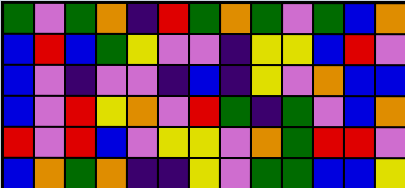[["green", "violet", "green", "orange", "indigo", "red", "green", "orange", "green", "violet", "green", "blue", "orange"], ["blue", "red", "blue", "green", "yellow", "violet", "violet", "indigo", "yellow", "yellow", "blue", "red", "violet"], ["blue", "violet", "indigo", "violet", "violet", "indigo", "blue", "indigo", "yellow", "violet", "orange", "blue", "blue"], ["blue", "violet", "red", "yellow", "orange", "violet", "red", "green", "indigo", "green", "violet", "blue", "orange"], ["red", "violet", "red", "blue", "violet", "yellow", "yellow", "violet", "orange", "green", "red", "red", "violet"], ["blue", "orange", "green", "orange", "indigo", "indigo", "yellow", "violet", "green", "green", "blue", "blue", "yellow"]]